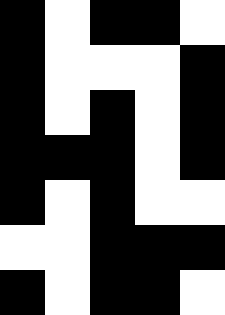[["black", "white", "black", "black", "white"], ["black", "white", "white", "white", "black"], ["black", "white", "black", "white", "black"], ["black", "black", "black", "white", "black"], ["black", "white", "black", "white", "white"], ["white", "white", "black", "black", "black"], ["black", "white", "black", "black", "white"]]